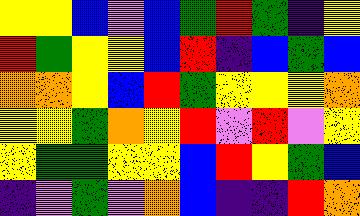[["yellow", "yellow", "blue", "violet", "blue", "green", "red", "green", "indigo", "yellow"], ["red", "green", "yellow", "yellow", "blue", "red", "indigo", "blue", "green", "blue"], ["orange", "orange", "yellow", "blue", "red", "green", "yellow", "yellow", "yellow", "orange"], ["yellow", "yellow", "green", "orange", "yellow", "red", "violet", "red", "violet", "yellow"], ["yellow", "green", "green", "yellow", "yellow", "blue", "red", "yellow", "green", "blue"], ["indigo", "violet", "green", "violet", "orange", "blue", "indigo", "indigo", "red", "orange"]]